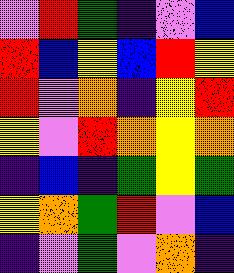[["violet", "red", "green", "indigo", "violet", "blue"], ["red", "blue", "yellow", "blue", "red", "yellow"], ["red", "violet", "orange", "indigo", "yellow", "red"], ["yellow", "violet", "red", "orange", "yellow", "orange"], ["indigo", "blue", "indigo", "green", "yellow", "green"], ["yellow", "orange", "green", "red", "violet", "blue"], ["indigo", "violet", "green", "violet", "orange", "indigo"]]